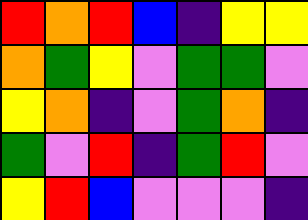[["red", "orange", "red", "blue", "indigo", "yellow", "yellow"], ["orange", "green", "yellow", "violet", "green", "green", "violet"], ["yellow", "orange", "indigo", "violet", "green", "orange", "indigo"], ["green", "violet", "red", "indigo", "green", "red", "violet"], ["yellow", "red", "blue", "violet", "violet", "violet", "indigo"]]